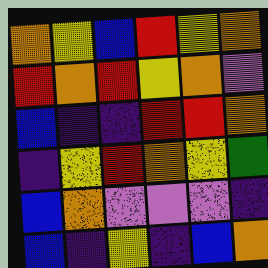[["orange", "yellow", "blue", "red", "yellow", "orange"], ["red", "orange", "red", "yellow", "orange", "violet"], ["blue", "indigo", "indigo", "red", "red", "orange"], ["indigo", "yellow", "red", "orange", "yellow", "green"], ["blue", "orange", "violet", "violet", "violet", "indigo"], ["blue", "indigo", "yellow", "indigo", "blue", "orange"]]